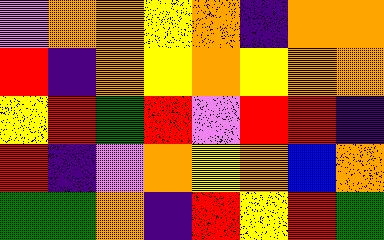[["violet", "orange", "orange", "yellow", "orange", "indigo", "orange", "orange"], ["red", "indigo", "orange", "yellow", "orange", "yellow", "orange", "orange"], ["yellow", "red", "green", "red", "violet", "red", "red", "indigo"], ["red", "indigo", "violet", "orange", "yellow", "orange", "blue", "orange"], ["green", "green", "orange", "indigo", "red", "yellow", "red", "green"]]